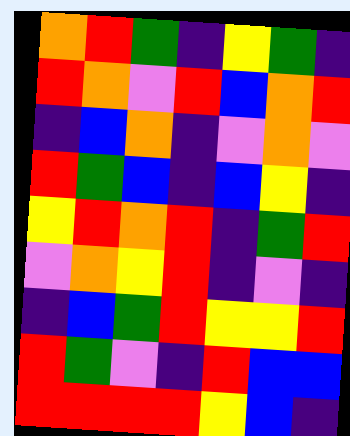[["orange", "red", "green", "indigo", "yellow", "green", "indigo"], ["red", "orange", "violet", "red", "blue", "orange", "red"], ["indigo", "blue", "orange", "indigo", "violet", "orange", "violet"], ["red", "green", "blue", "indigo", "blue", "yellow", "indigo"], ["yellow", "red", "orange", "red", "indigo", "green", "red"], ["violet", "orange", "yellow", "red", "indigo", "violet", "indigo"], ["indigo", "blue", "green", "red", "yellow", "yellow", "red"], ["red", "green", "violet", "indigo", "red", "blue", "blue"], ["red", "red", "red", "red", "yellow", "blue", "indigo"]]